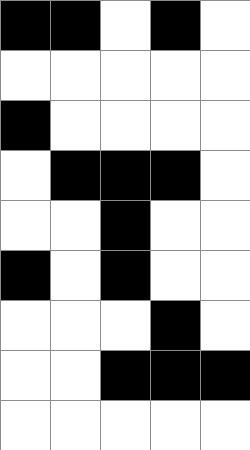[["black", "black", "white", "black", "white"], ["white", "white", "white", "white", "white"], ["black", "white", "white", "white", "white"], ["white", "black", "black", "black", "white"], ["white", "white", "black", "white", "white"], ["black", "white", "black", "white", "white"], ["white", "white", "white", "black", "white"], ["white", "white", "black", "black", "black"], ["white", "white", "white", "white", "white"]]